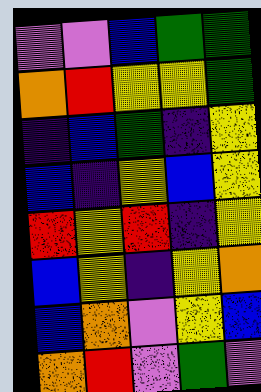[["violet", "violet", "blue", "green", "green"], ["orange", "red", "yellow", "yellow", "green"], ["indigo", "blue", "green", "indigo", "yellow"], ["blue", "indigo", "yellow", "blue", "yellow"], ["red", "yellow", "red", "indigo", "yellow"], ["blue", "yellow", "indigo", "yellow", "orange"], ["blue", "orange", "violet", "yellow", "blue"], ["orange", "red", "violet", "green", "violet"]]